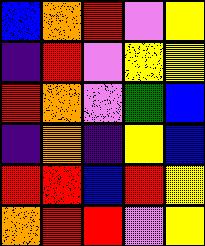[["blue", "orange", "red", "violet", "yellow"], ["indigo", "red", "violet", "yellow", "yellow"], ["red", "orange", "violet", "green", "blue"], ["indigo", "orange", "indigo", "yellow", "blue"], ["red", "red", "blue", "red", "yellow"], ["orange", "red", "red", "violet", "yellow"]]